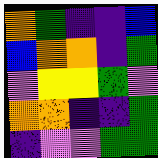[["orange", "green", "indigo", "indigo", "blue"], ["blue", "orange", "orange", "indigo", "green"], ["violet", "yellow", "yellow", "green", "violet"], ["orange", "orange", "indigo", "indigo", "green"], ["indigo", "violet", "violet", "green", "green"]]